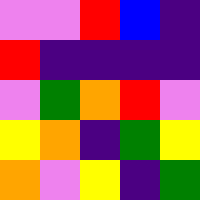[["violet", "violet", "red", "blue", "indigo"], ["red", "indigo", "indigo", "indigo", "indigo"], ["violet", "green", "orange", "red", "violet"], ["yellow", "orange", "indigo", "green", "yellow"], ["orange", "violet", "yellow", "indigo", "green"]]